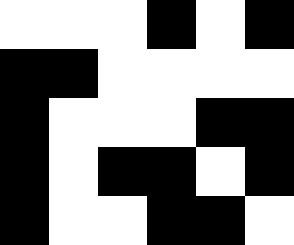[["white", "white", "white", "black", "white", "black"], ["black", "black", "white", "white", "white", "white"], ["black", "white", "white", "white", "black", "black"], ["black", "white", "black", "black", "white", "black"], ["black", "white", "white", "black", "black", "white"]]